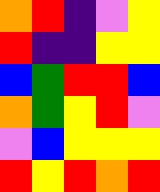[["orange", "red", "indigo", "violet", "yellow"], ["red", "indigo", "indigo", "yellow", "yellow"], ["blue", "green", "red", "red", "blue"], ["orange", "green", "yellow", "red", "violet"], ["violet", "blue", "yellow", "yellow", "yellow"], ["red", "yellow", "red", "orange", "red"]]